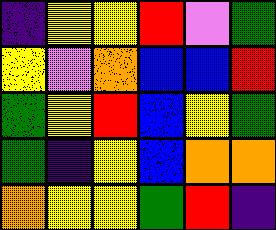[["indigo", "yellow", "yellow", "red", "violet", "green"], ["yellow", "violet", "orange", "blue", "blue", "red"], ["green", "yellow", "red", "blue", "yellow", "green"], ["green", "indigo", "yellow", "blue", "orange", "orange"], ["orange", "yellow", "yellow", "green", "red", "indigo"]]